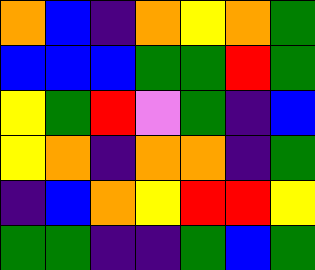[["orange", "blue", "indigo", "orange", "yellow", "orange", "green"], ["blue", "blue", "blue", "green", "green", "red", "green"], ["yellow", "green", "red", "violet", "green", "indigo", "blue"], ["yellow", "orange", "indigo", "orange", "orange", "indigo", "green"], ["indigo", "blue", "orange", "yellow", "red", "red", "yellow"], ["green", "green", "indigo", "indigo", "green", "blue", "green"]]